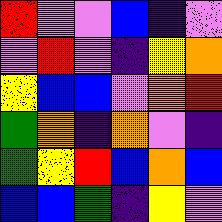[["red", "violet", "violet", "blue", "indigo", "violet"], ["violet", "red", "violet", "indigo", "yellow", "orange"], ["yellow", "blue", "blue", "violet", "orange", "red"], ["green", "orange", "indigo", "orange", "violet", "indigo"], ["green", "yellow", "red", "blue", "orange", "blue"], ["blue", "blue", "green", "indigo", "yellow", "violet"]]